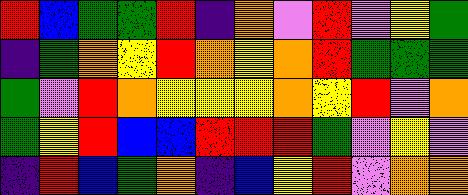[["red", "blue", "green", "green", "red", "indigo", "orange", "violet", "red", "violet", "yellow", "green"], ["indigo", "green", "orange", "yellow", "red", "orange", "yellow", "orange", "red", "green", "green", "green"], ["green", "violet", "red", "orange", "yellow", "yellow", "yellow", "orange", "yellow", "red", "violet", "orange"], ["green", "yellow", "red", "blue", "blue", "red", "red", "red", "green", "violet", "yellow", "violet"], ["indigo", "red", "blue", "green", "orange", "indigo", "blue", "yellow", "red", "violet", "orange", "orange"]]